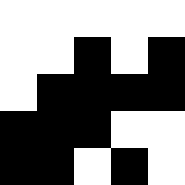[["white", "white", "white", "white", "white"], ["white", "white", "black", "white", "black"], ["white", "black", "black", "black", "black"], ["black", "black", "black", "white", "white"], ["black", "black", "white", "black", "white"]]